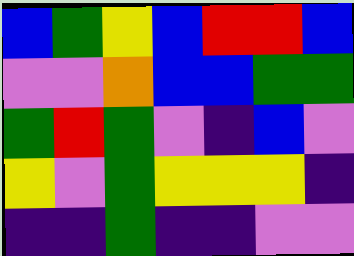[["blue", "green", "yellow", "blue", "red", "red", "blue"], ["violet", "violet", "orange", "blue", "blue", "green", "green"], ["green", "red", "green", "violet", "indigo", "blue", "violet"], ["yellow", "violet", "green", "yellow", "yellow", "yellow", "indigo"], ["indigo", "indigo", "green", "indigo", "indigo", "violet", "violet"]]